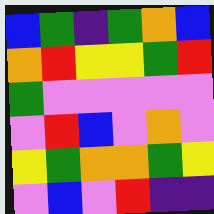[["blue", "green", "indigo", "green", "orange", "blue"], ["orange", "red", "yellow", "yellow", "green", "red"], ["green", "violet", "violet", "violet", "violet", "violet"], ["violet", "red", "blue", "violet", "orange", "violet"], ["yellow", "green", "orange", "orange", "green", "yellow"], ["violet", "blue", "violet", "red", "indigo", "indigo"]]